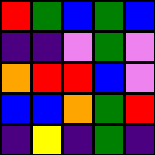[["red", "green", "blue", "green", "blue"], ["indigo", "indigo", "violet", "green", "violet"], ["orange", "red", "red", "blue", "violet"], ["blue", "blue", "orange", "green", "red"], ["indigo", "yellow", "indigo", "green", "indigo"]]